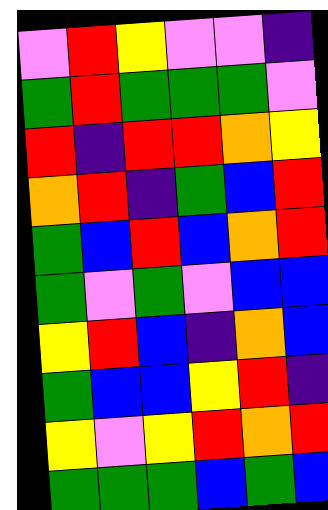[["violet", "red", "yellow", "violet", "violet", "indigo"], ["green", "red", "green", "green", "green", "violet"], ["red", "indigo", "red", "red", "orange", "yellow"], ["orange", "red", "indigo", "green", "blue", "red"], ["green", "blue", "red", "blue", "orange", "red"], ["green", "violet", "green", "violet", "blue", "blue"], ["yellow", "red", "blue", "indigo", "orange", "blue"], ["green", "blue", "blue", "yellow", "red", "indigo"], ["yellow", "violet", "yellow", "red", "orange", "red"], ["green", "green", "green", "blue", "green", "blue"]]